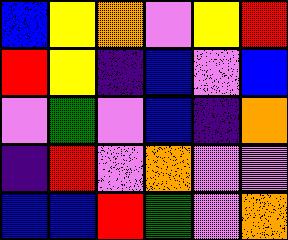[["blue", "yellow", "orange", "violet", "yellow", "red"], ["red", "yellow", "indigo", "blue", "violet", "blue"], ["violet", "green", "violet", "blue", "indigo", "orange"], ["indigo", "red", "violet", "orange", "violet", "violet"], ["blue", "blue", "red", "green", "violet", "orange"]]